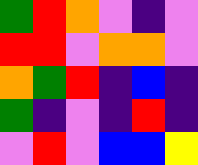[["green", "red", "orange", "violet", "indigo", "violet"], ["red", "red", "violet", "orange", "orange", "violet"], ["orange", "green", "red", "indigo", "blue", "indigo"], ["green", "indigo", "violet", "indigo", "red", "indigo"], ["violet", "red", "violet", "blue", "blue", "yellow"]]